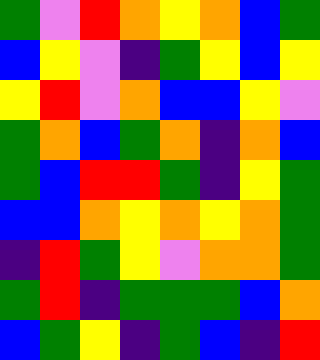[["green", "violet", "red", "orange", "yellow", "orange", "blue", "green"], ["blue", "yellow", "violet", "indigo", "green", "yellow", "blue", "yellow"], ["yellow", "red", "violet", "orange", "blue", "blue", "yellow", "violet"], ["green", "orange", "blue", "green", "orange", "indigo", "orange", "blue"], ["green", "blue", "red", "red", "green", "indigo", "yellow", "green"], ["blue", "blue", "orange", "yellow", "orange", "yellow", "orange", "green"], ["indigo", "red", "green", "yellow", "violet", "orange", "orange", "green"], ["green", "red", "indigo", "green", "green", "green", "blue", "orange"], ["blue", "green", "yellow", "indigo", "green", "blue", "indigo", "red"]]